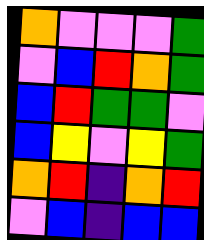[["orange", "violet", "violet", "violet", "green"], ["violet", "blue", "red", "orange", "green"], ["blue", "red", "green", "green", "violet"], ["blue", "yellow", "violet", "yellow", "green"], ["orange", "red", "indigo", "orange", "red"], ["violet", "blue", "indigo", "blue", "blue"]]